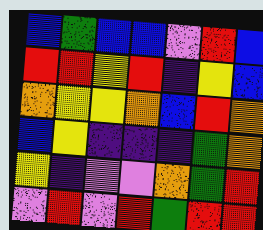[["blue", "green", "blue", "blue", "violet", "red", "blue"], ["red", "red", "yellow", "red", "indigo", "yellow", "blue"], ["orange", "yellow", "yellow", "orange", "blue", "red", "orange"], ["blue", "yellow", "indigo", "indigo", "indigo", "green", "orange"], ["yellow", "indigo", "violet", "violet", "orange", "green", "red"], ["violet", "red", "violet", "red", "green", "red", "red"]]